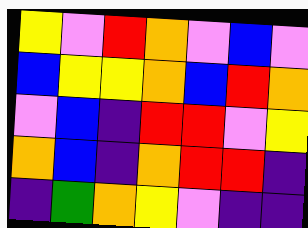[["yellow", "violet", "red", "orange", "violet", "blue", "violet"], ["blue", "yellow", "yellow", "orange", "blue", "red", "orange"], ["violet", "blue", "indigo", "red", "red", "violet", "yellow"], ["orange", "blue", "indigo", "orange", "red", "red", "indigo"], ["indigo", "green", "orange", "yellow", "violet", "indigo", "indigo"]]